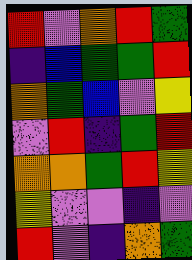[["red", "violet", "orange", "red", "green"], ["indigo", "blue", "green", "green", "red"], ["orange", "green", "blue", "violet", "yellow"], ["violet", "red", "indigo", "green", "red"], ["orange", "orange", "green", "red", "yellow"], ["yellow", "violet", "violet", "indigo", "violet"], ["red", "violet", "indigo", "orange", "green"]]